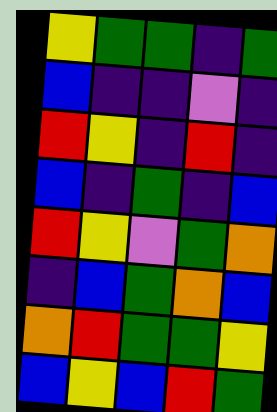[["yellow", "green", "green", "indigo", "green"], ["blue", "indigo", "indigo", "violet", "indigo"], ["red", "yellow", "indigo", "red", "indigo"], ["blue", "indigo", "green", "indigo", "blue"], ["red", "yellow", "violet", "green", "orange"], ["indigo", "blue", "green", "orange", "blue"], ["orange", "red", "green", "green", "yellow"], ["blue", "yellow", "blue", "red", "green"]]